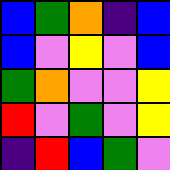[["blue", "green", "orange", "indigo", "blue"], ["blue", "violet", "yellow", "violet", "blue"], ["green", "orange", "violet", "violet", "yellow"], ["red", "violet", "green", "violet", "yellow"], ["indigo", "red", "blue", "green", "violet"]]